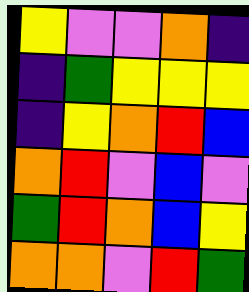[["yellow", "violet", "violet", "orange", "indigo"], ["indigo", "green", "yellow", "yellow", "yellow"], ["indigo", "yellow", "orange", "red", "blue"], ["orange", "red", "violet", "blue", "violet"], ["green", "red", "orange", "blue", "yellow"], ["orange", "orange", "violet", "red", "green"]]